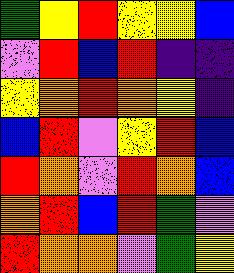[["green", "yellow", "red", "yellow", "yellow", "blue"], ["violet", "red", "blue", "red", "indigo", "indigo"], ["yellow", "orange", "red", "orange", "yellow", "indigo"], ["blue", "red", "violet", "yellow", "red", "blue"], ["red", "orange", "violet", "red", "orange", "blue"], ["orange", "red", "blue", "red", "green", "violet"], ["red", "orange", "orange", "violet", "green", "yellow"]]